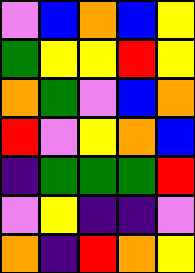[["violet", "blue", "orange", "blue", "yellow"], ["green", "yellow", "yellow", "red", "yellow"], ["orange", "green", "violet", "blue", "orange"], ["red", "violet", "yellow", "orange", "blue"], ["indigo", "green", "green", "green", "red"], ["violet", "yellow", "indigo", "indigo", "violet"], ["orange", "indigo", "red", "orange", "yellow"]]